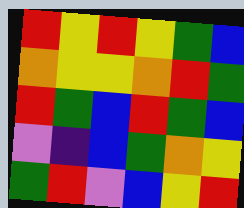[["red", "yellow", "red", "yellow", "green", "blue"], ["orange", "yellow", "yellow", "orange", "red", "green"], ["red", "green", "blue", "red", "green", "blue"], ["violet", "indigo", "blue", "green", "orange", "yellow"], ["green", "red", "violet", "blue", "yellow", "red"]]